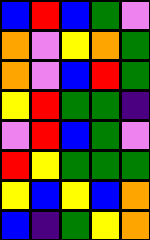[["blue", "red", "blue", "green", "violet"], ["orange", "violet", "yellow", "orange", "green"], ["orange", "violet", "blue", "red", "green"], ["yellow", "red", "green", "green", "indigo"], ["violet", "red", "blue", "green", "violet"], ["red", "yellow", "green", "green", "green"], ["yellow", "blue", "yellow", "blue", "orange"], ["blue", "indigo", "green", "yellow", "orange"]]